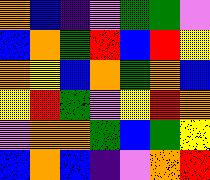[["orange", "blue", "indigo", "violet", "green", "green", "violet"], ["blue", "orange", "green", "red", "blue", "red", "yellow"], ["orange", "yellow", "blue", "orange", "green", "orange", "blue"], ["yellow", "red", "green", "violet", "yellow", "red", "orange"], ["violet", "orange", "orange", "green", "blue", "green", "yellow"], ["blue", "orange", "blue", "indigo", "violet", "orange", "red"]]